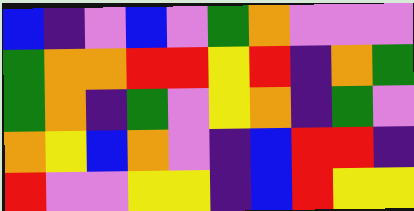[["blue", "indigo", "violet", "blue", "violet", "green", "orange", "violet", "violet", "violet"], ["green", "orange", "orange", "red", "red", "yellow", "red", "indigo", "orange", "green"], ["green", "orange", "indigo", "green", "violet", "yellow", "orange", "indigo", "green", "violet"], ["orange", "yellow", "blue", "orange", "violet", "indigo", "blue", "red", "red", "indigo"], ["red", "violet", "violet", "yellow", "yellow", "indigo", "blue", "red", "yellow", "yellow"]]